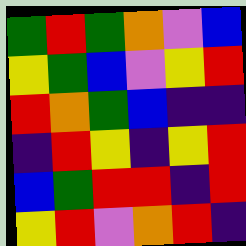[["green", "red", "green", "orange", "violet", "blue"], ["yellow", "green", "blue", "violet", "yellow", "red"], ["red", "orange", "green", "blue", "indigo", "indigo"], ["indigo", "red", "yellow", "indigo", "yellow", "red"], ["blue", "green", "red", "red", "indigo", "red"], ["yellow", "red", "violet", "orange", "red", "indigo"]]